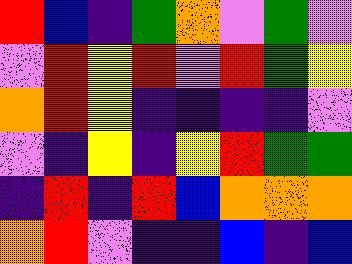[["red", "blue", "indigo", "green", "orange", "violet", "green", "violet"], ["violet", "red", "yellow", "red", "violet", "red", "green", "yellow"], ["orange", "red", "yellow", "indigo", "indigo", "indigo", "indigo", "violet"], ["violet", "indigo", "yellow", "indigo", "yellow", "red", "green", "green"], ["indigo", "red", "indigo", "red", "blue", "orange", "orange", "orange"], ["orange", "red", "violet", "indigo", "indigo", "blue", "indigo", "blue"]]